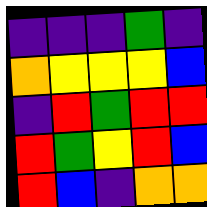[["indigo", "indigo", "indigo", "green", "indigo"], ["orange", "yellow", "yellow", "yellow", "blue"], ["indigo", "red", "green", "red", "red"], ["red", "green", "yellow", "red", "blue"], ["red", "blue", "indigo", "orange", "orange"]]